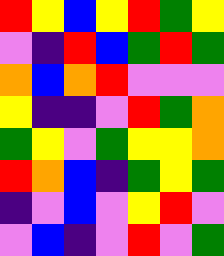[["red", "yellow", "blue", "yellow", "red", "green", "yellow"], ["violet", "indigo", "red", "blue", "green", "red", "green"], ["orange", "blue", "orange", "red", "violet", "violet", "violet"], ["yellow", "indigo", "indigo", "violet", "red", "green", "orange"], ["green", "yellow", "violet", "green", "yellow", "yellow", "orange"], ["red", "orange", "blue", "indigo", "green", "yellow", "green"], ["indigo", "violet", "blue", "violet", "yellow", "red", "violet"], ["violet", "blue", "indigo", "violet", "red", "violet", "green"]]